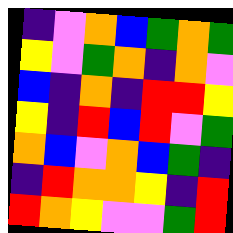[["indigo", "violet", "orange", "blue", "green", "orange", "green"], ["yellow", "violet", "green", "orange", "indigo", "orange", "violet"], ["blue", "indigo", "orange", "indigo", "red", "red", "yellow"], ["yellow", "indigo", "red", "blue", "red", "violet", "green"], ["orange", "blue", "violet", "orange", "blue", "green", "indigo"], ["indigo", "red", "orange", "orange", "yellow", "indigo", "red"], ["red", "orange", "yellow", "violet", "violet", "green", "red"]]